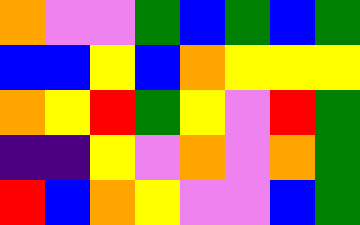[["orange", "violet", "violet", "green", "blue", "green", "blue", "green"], ["blue", "blue", "yellow", "blue", "orange", "yellow", "yellow", "yellow"], ["orange", "yellow", "red", "green", "yellow", "violet", "red", "green"], ["indigo", "indigo", "yellow", "violet", "orange", "violet", "orange", "green"], ["red", "blue", "orange", "yellow", "violet", "violet", "blue", "green"]]